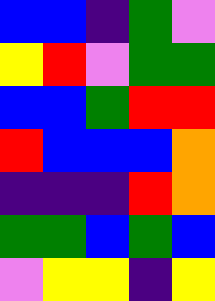[["blue", "blue", "indigo", "green", "violet"], ["yellow", "red", "violet", "green", "green"], ["blue", "blue", "green", "red", "red"], ["red", "blue", "blue", "blue", "orange"], ["indigo", "indigo", "indigo", "red", "orange"], ["green", "green", "blue", "green", "blue"], ["violet", "yellow", "yellow", "indigo", "yellow"]]